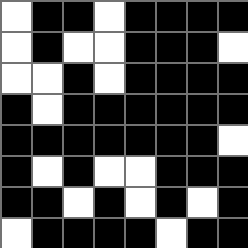[["white", "black", "black", "white", "black", "black", "black", "black"], ["white", "black", "white", "white", "black", "black", "black", "white"], ["white", "white", "black", "white", "black", "black", "black", "black"], ["black", "white", "black", "black", "black", "black", "black", "black"], ["black", "black", "black", "black", "black", "black", "black", "white"], ["black", "white", "black", "white", "white", "black", "black", "black"], ["black", "black", "white", "black", "white", "black", "white", "black"], ["white", "black", "black", "black", "black", "white", "black", "black"]]